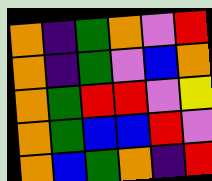[["orange", "indigo", "green", "orange", "violet", "red"], ["orange", "indigo", "green", "violet", "blue", "orange"], ["orange", "green", "red", "red", "violet", "yellow"], ["orange", "green", "blue", "blue", "red", "violet"], ["orange", "blue", "green", "orange", "indigo", "red"]]